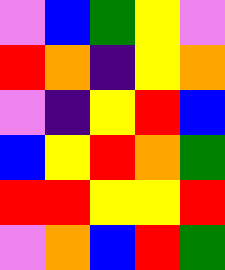[["violet", "blue", "green", "yellow", "violet"], ["red", "orange", "indigo", "yellow", "orange"], ["violet", "indigo", "yellow", "red", "blue"], ["blue", "yellow", "red", "orange", "green"], ["red", "red", "yellow", "yellow", "red"], ["violet", "orange", "blue", "red", "green"]]